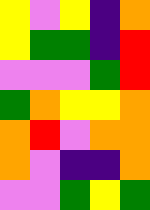[["yellow", "violet", "yellow", "indigo", "orange"], ["yellow", "green", "green", "indigo", "red"], ["violet", "violet", "violet", "green", "red"], ["green", "orange", "yellow", "yellow", "orange"], ["orange", "red", "violet", "orange", "orange"], ["orange", "violet", "indigo", "indigo", "orange"], ["violet", "violet", "green", "yellow", "green"]]